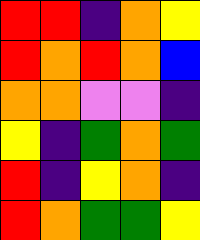[["red", "red", "indigo", "orange", "yellow"], ["red", "orange", "red", "orange", "blue"], ["orange", "orange", "violet", "violet", "indigo"], ["yellow", "indigo", "green", "orange", "green"], ["red", "indigo", "yellow", "orange", "indigo"], ["red", "orange", "green", "green", "yellow"]]